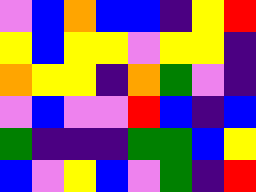[["violet", "blue", "orange", "blue", "blue", "indigo", "yellow", "red"], ["yellow", "blue", "yellow", "yellow", "violet", "yellow", "yellow", "indigo"], ["orange", "yellow", "yellow", "indigo", "orange", "green", "violet", "indigo"], ["violet", "blue", "violet", "violet", "red", "blue", "indigo", "blue"], ["green", "indigo", "indigo", "indigo", "green", "green", "blue", "yellow"], ["blue", "violet", "yellow", "blue", "violet", "green", "indigo", "red"]]